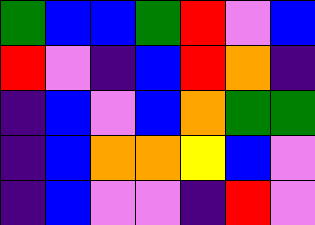[["green", "blue", "blue", "green", "red", "violet", "blue"], ["red", "violet", "indigo", "blue", "red", "orange", "indigo"], ["indigo", "blue", "violet", "blue", "orange", "green", "green"], ["indigo", "blue", "orange", "orange", "yellow", "blue", "violet"], ["indigo", "blue", "violet", "violet", "indigo", "red", "violet"]]